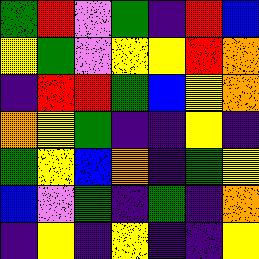[["green", "red", "violet", "green", "indigo", "red", "blue"], ["yellow", "green", "violet", "yellow", "yellow", "red", "orange"], ["indigo", "red", "red", "green", "blue", "yellow", "orange"], ["orange", "yellow", "green", "indigo", "indigo", "yellow", "indigo"], ["green", "yellow", "blue", "orange", "indigo", "green", "yellow"], ["blue", "violet", "green", "indigo", "green", "indigo", "orange"], ["indigo", "yellow", "indigo", "yellow", "indigo", "indigo", "yellow"]]